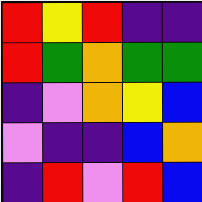[["red", "yellow", "red", "indigo", "indigo"], ["red", "green", "orange", "green", "green"], ["indigo", "violet", "orange", "yellow", "blue"], ["violet", "indigo", "indigo", "blue", "orange"], ["indigo", "red", "violet", "red", "blue"]]